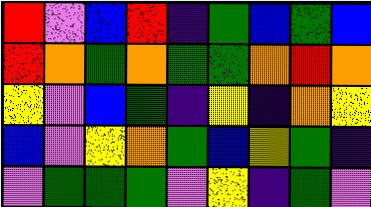[["red", "violet", "blue", "red", "indigo", "green", "blue", "green", "blue"], ["red", "orange", "green", "orange", "green", "green", "orange", "red", "orange"], ["yellow", "violet", "blue", "green", "indigo", "yellow", "indigo", "orange", "yellow"], ["blue", "violet", "yellow", "orange", "green", "blue", "yellow", "green", "indigo"], ["violet", "green", "green", "green", "violet", "yellow", "indigo", "green", "violet"]]